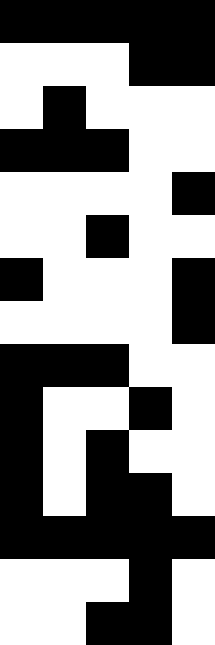[["black", "black", "black", "black", "black"], ["white", "white", "white", "black", "black"], ["white", "black", "white", "white", "white"], ["black", "black", "black", "white", "white"], ["white", "white", "white", "white", "black"], ["white", "white", "black", "white", "white"], ["black", "white", "white", "white", "black"], ["white", "white", "white", "white", "black"], ["black", "black", "black", "white", "white"], ["black", "white", "white", "black", "white"], ["black", "white", "black", "white", "white"], ["black", "white", "black", "black", "white"], ["black", "black", "black", "black", "black"], ["white", "white", "white", "black", "white"], ["white", "white", "black", "black", "white"]]